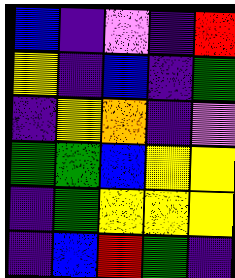[["blue", "indigo", "violet", "indigo", "red"], ["yellow", "indigo", "blue", "indigo", "green"], ["indigo", "yellow", "orange", "indigo", "violet"], ["green", "green", "blue", "yellow", "yellow"], ["indigo", "green", "yellow", "yellow", "yellow"], ["indigo", "blue", "red", "green", "indigo"]]